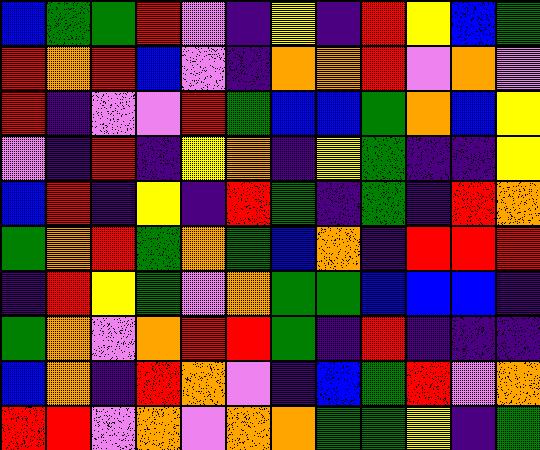[["blue", "green", "green", "red", "violet", "indigo", "yellow", "indigo", "red", "yellow", "blue", "green"], ["red", "orange", "red", "blue", "violet", "indigo", "orange", "orange", "red", "violet", "orange", "violet"], ["red", "indigo", "violet", "violet", "red", "green", "blue", "blue", "green", "orange", "blue", "yellow"], ["violet", "indigo", "red", "indigo", "yellow", "orange", "indigo", "yellow", "green", "indigo", "indigo", "yellow"], ["blue", "red", "indigo", "yellow", "indigo", "red", "green", "indigo", "green", "indigo", "red", "orange"], ["green", "orange", "red", "green", "orange", "green", "blue", "orange", "indigo", "red", "red", "red"], ["indigo", "red", "yellow", "green", "violet", "orange", "green", "green", "blue", "blue", "blue", "indigo"], ["green", "orange", "violet", "orange", "red", "red", "green", "indigo", "red", "indigo", "indigo", "indigo"], ["blue", "orange", "indigo", "red", "orange", "violet", "indigo", "blue", "green", "red", "violet", "orange"], ["red", "red", "violet", "orange", "violet", "orange", "orange", "green", "green", "yellow", "indigo", "green"]]